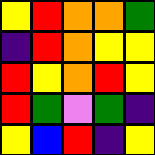[["yellow", "red", "orange", "orange", "green"], ["indigo", "red", "orange", "yellow", "yellow"], ["red", "yellow", "orange", "red", "yellow"], ["red", "green", "violet", "green", "indigo"], ["yellow", "blue", "red", "indigo", "yellow"]]